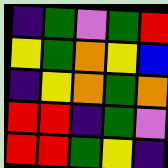[["indigo", "green", "violet", "green", "red"], ["yellow", "green", "orange", "yellow", "blue"], ["indigo", "yellow", "orange", "green", "orange"], ["red", "red", "indigo", "green", "violet"], ["red", "red", "green", "yellow", "indigo"]]